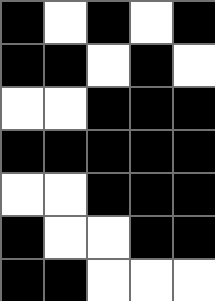[["black", "white", "black", "white", "black"], ["black", "black", "white", "black", "white"], ["white", "white", "black", "black", "black"], ["black", "black", "black", "black", "black"], ["white", "white", "black", "black", "black"], ["black", "white", "white", "black", "black"], ["black", "black", "white", "white", "white"]]